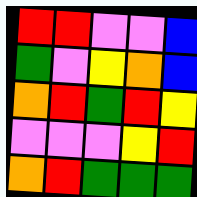[["red", "red", "violet", "violet", "blue"], ["green", "violet", "yellow", "orange", "blue"], ["orange", "red", "green", "red", "yellow"], ["violet", "violet", "violet", "yellow", "red"], ["orange", "red", "green", "green", "green"]]